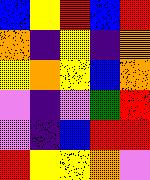[["blue", "yellow", "red", "blue", "red"], ["orange", "indigo", "yellow", "indigo", "orange"], ["yellow", "orange", "yellow", "blue", "orange"], ["violet", "indigo", "violet", "green", "red"], ["violet", "indigo", "blue", "red", "red"], ["red", "yellow", "yellow", "orange", "violet"]]